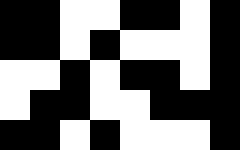[["black", "black", "white", "white", "black", "black", "white", "black"], ["black", "black", "white", "black", "white", "white", "white", "black"], ["white", "white", "black", "white", "black", "black", "white", "black"], ["white", "black", "black", "white", "white", "black", "black", "black"], ["black", "black", "white", "black", "white", "white", "white", "black"]]